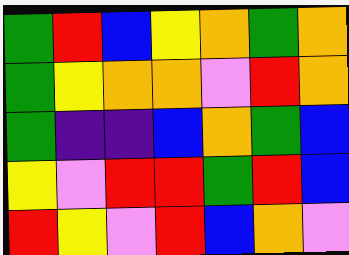[["green", "red", "blue", "yellow", "orange", "green", "orange"], ["green", "yellow", "orange", "orange", "violet", "red", "orange"], ["green", "indigo", "indigo", "blue", "orange", "green", "blue"], ["yellow", "violet", "red", "red", "green", "red", "blue"], ["red", "yellow", "violet", "red", "blue", "orange", "violet"]]